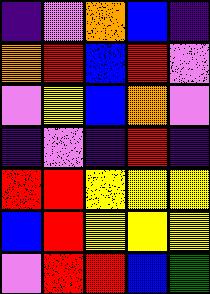[["indigo", "violet", "orange", "blue", "indigo"], ["orange", "red", "blue", "red", "violet"], ["violet", "yellow", "blue", "orange", "violet"], ["indigo", "violet", "indigo", "red", "indigo"], ["red", "red", "yellow", "yellow", "yellow"], ["blue", "red", "yellow", "yellow", "yellow"], ["violet", "red", "red", "blue", "green"]]